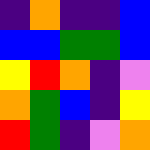[["indigo", "orange", "indigo", "indigo", "blue"], ["blue", "blue", "green", "green", "blue"], ["yellow", "red", "orange", "indigo", "violet"], ["orange", "green", "blue", "indigo", "yellow"], ["red", "green", "indigo", "violet", "orange"]]